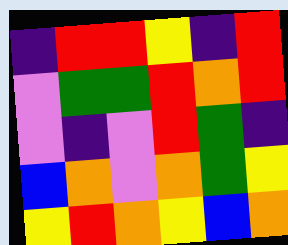[["indigo", "red", "red", "yellow", "indigo", "red"], ["violet", "green", "green", "red", "orange", "red"], ["violet", "indigo", "violet", "red", "green", "indigo"], ["blue", "orange", "violet", "orange", "green", "yellow"], ["yellow", "red", "orange", "yellow", "blue", "orange"]]